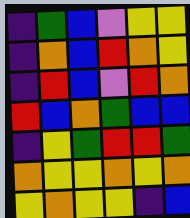[["indigo", "green", "blue", "violet", "yellow", "yellow"], ["indigo", "orange", "blue", "red", "orange", "yellow"], ["indigo", "red", "blue", "violet", "red", "orange"], ["red", "blue", "orange", "green", "blue", "blue"], ["indigo", "yellow", "green", "red", "red", "green"], ["orange", "yellow", "yellow", "orange", "yellow", "orange"], ["yellow", "orange", "yellow", "yellow", "indigo", "blue"]]